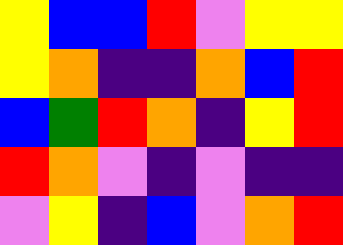[["yellow", "blue", "blue", "red", "violet", "yellow", "yellow"], ["yellow", "orange", "indigo", "indigo", "orange", "blue", "red"], ["blue", "green", "red", "orange", "indigo", "yellow", "red"], ["red", "orange", "violet", "indigo", "violet", "indigo", "indigo"], ["violet", "yellow", "indigo", "blue", "violet", "orange", "red"]]